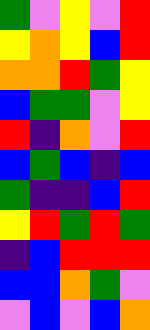[["green", "violet", "yellow", "violet", "red"], ["yellow", "orange", "yellow", "blue", "red"], ["orange", "orange", "red", "green", "yellow"], ["blue", "green", "green", "violet", "yellow"], ["red", "indigo", "orange", "violet", "red"], ["blue", "green", "blue", "indigo", "blue"], ["green", "indigo", "indigo", "blue", "red"], ["yellow", "red", "green", "red", "green"], ["indigo", "blue", "red", "red", "red"], ["blue", "blue", "orange", "green", "violet"], ["violet", "blue", "violet", "blue", "orange"]]